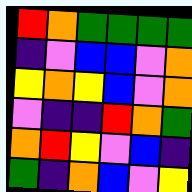[["red", "orange", "green", "green", "green", "green"], ["indigo", "violet", "blue", "blue", "violet", "orange"], ["yellow", "orange", "yellow", "blue", "violet", "orange"], ["violet", "indigo", "indigo", "red", "orange", "green"], ["orange", "red", "yellow", "violet", "blue", "indigo"], ["green", "indigo", "orange", "blue", "violet", "yellow"]]